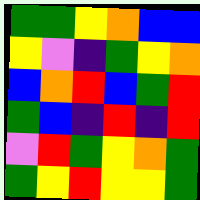[["green", "green", "yellow", "orange", "blue", "blue"], ["yellow", "violet", "indigo", "green", "yellow", "orange"], ["blue", "orange", "red", "blue", "green", "red"], ["green", "blue", "indigo", "red", "indigo", "red"], ["violet", "red", "green", "yellow", "orange", "green"], ["green", "yellow", "red", "yellow", "yellow", "green"]]